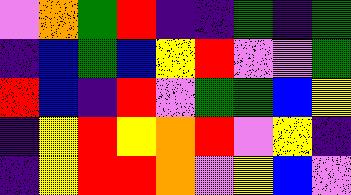[["violet", "orange", "green", "red", "indigo", "indigo", "green", "indigo", "green"], ["indigo", "blue", "green", "blue", "yellow", "red", "violet", "violet", "green"], ["red", "blue", "indigo", "red", "violet", "green", "green", "blue", "yellow"], ["indigo", "yellow", "red", "yellow", "orange", "red", "violet", "yellow", "indigo"], ["indigo", "yellow", "red", "red", "orange", "violet", "yellow", "blue", "violet"]]